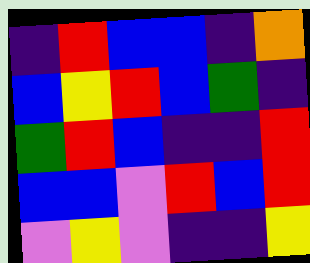[["indigo", "red", "blue", "blue", "indigo", "orange"], ["blue", "yellow", "red", "blue", "green", "indigo"], ["green", "red", "blue", "indigo", "indigo", "red"], ["blue", "blue", "violet", "red", "blue", "red"], ["violet", "yellow", "violet", "indigo", "indigo", "yellow"]]